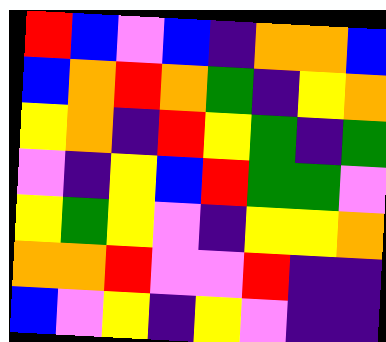[["red", "blue", "violet", "blue", "indigo", "orange", "orange", "blue"], ["blue", "orange", "red", "orange", "green", "indigo", "yellow", "orange"], ["yellow", "orange", "indigo", "red", "yellow", "green", "indigo", "green"], ["violet", "indigo", "yellow", "blue", "red", "green", "green", "violet"], ["yellow", "green", "yellow", "violet", "indigo", "yellow", "yellow", "orange"], ["orange", "orange", "red", "violet", "violet", "red", "indigo", "indigo"], ["blue", "violet", "yellow", "indigo", "yellow", "violet", "indigo", "indigo"]]